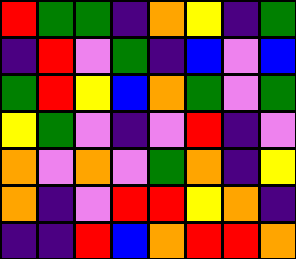[["red", "green", "green", "indigo", "orange", "yellow", "indigo", "green"], ["indigo", "red", "violet", "green", "indigo", "blue", "violet", "blue"], ["green", "red", "yellow", "blue", "orange", "green", "violet", "green"], ["yellow", "green", "violet", "indigo", "violet", "red", "indigo", "violet"], ["orange", "violet", "orange", "violet", "green", "orange", "indigo", "yellow"], ["orange", "indigo", "violet", "red", "red", "yellow", "orange", "indigo"], ["indigo", "indigo", "red", "blue", "orange", "red", "red", "orange"]]